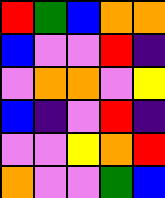[["red", "green", "blue", "orange", "orange"], ["blue", "violet", "violet", "red", "indigo"], ["violet", "orange", "orange", "violet", "yellow"], ["blue", "indigo", "violet", "red", "indigo"], ["violet", "violet", "yellow", "orange", "red"], ["orange", "violet", "violet", "green", "blue"]]